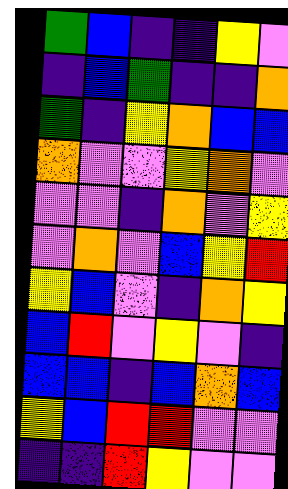[["green", "blue", "indigo", "indigo", "yellow", "violet"], ["indigo", "blue", "green", "indigo", "indigo", "orange"], ["green", "indigo", "yellow", "orange", "blue", "blue"], ["orange", "violet", "violet", "yellow", "orange", "violet"], ["violet", "violet", "indigo", "orange", "violet", "yellow"], ["violet", "orange", "violet", "blue", "yellow", "red"], ["yellow", "blue", "violet", "indigo", "orange", "yellow"], ["blue", "red", "violet", "yellow", "violet", "indigo"], ["blue", "blue", "indigo", "blue", "orange", "blue"], ["yellow", "blue", "red", "red", "violet", "violet"], ["indigo", "indigo", "red", "yellow", "violet", "violet"]]